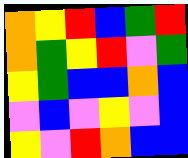[["orange", "yellow", "red", "blue", "green", "red"], ["orange", "green", "yellow", "red", "violet", "green"], ["yellow", "green", "blue", "blue", "orange", "blue"], ["violet", "blue", "violet", "yellow", "violet", "blue"], ["yellow", "violet", "red", "orange", "blue", "blue"]]